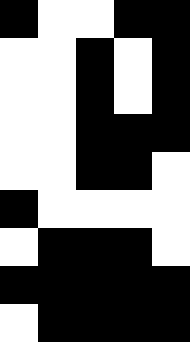[["black", "white", "white", "black", "black"], ["white", "white", "black", "white", "black"], ["white", "white", "black", "white", "black"], ["white", "white", "black", "black", "black"], ["white", "white", "black", "black", "white"], ["black", "white", "white", "white", "white"], ["white", "black", "black", "black", "white"], ["black", "black", "black", "black", "black"], ["white", "black", "black", "black", "black"]]